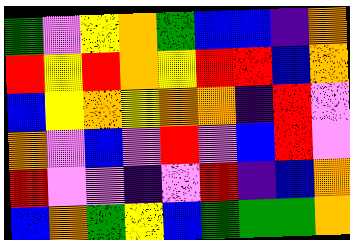[["green", "violet", "yellow", "orange", "green", "blue", "blue", "indigo", "orange"], ["red", "yellow", "red", "orange", "yellow", "red", "red", "blue", "orange"], ["blue", "yellow", "orange", "yellow", "orange", "orange", "indigo", "red", "violet"], ["orange", "violet", "blue", "violet", "red", "violet", "blue", "red", "violet"], ["red", "violet", "violet", "indigo", "violet", "red", "indigo", "blue", "orange"], ["blue", "orange", "green", "yellow", "blue", "green", "green", "green", "orange"]]